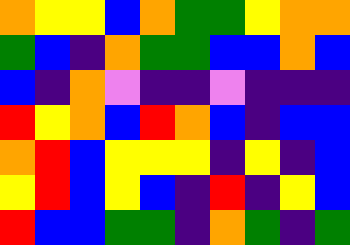[["orange", "yellow", "yellow", "blue", "orange", "green", "green", "yellow", "orange", "orange"], ["green", "blue", "indigo", "orange", "green", "green", "blue", "blue", "orange", "blue"], ["blue", "indigo", "orange", "violet", "indigo", "indigo", "violet", "indigo", "indigo", "indigo"], ["red", "yellow", "orange", "blue", "red", "orange", "blue", "indigo", "blue", "blue"], ["orange", "red", "blue", "yellow", "yellow", "yellow", "indigo", "yellow", "indigo", "blue"], ["yellow", "red", "blue", "yellow", "blue", "indigo", "red", "indigo", "yellow", "blue"], ["red", "blue", "blue", "green", "green", "indigo", "orange", "green", "indigo", "green"]]